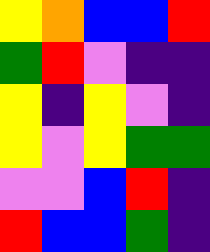[["yellow", "orange", "blue", "blue", "red"], ["green", "red", "violet", "indigo", "indigo"], ["yellow", "indigo", "yellow", "violet", "indigo"], ["yellow", "violet", "yellow", "green", "green"], ["violet", "violet", "blue", "red", "indigo"], ["red", "blue", "blue", "green", "indigo"]]